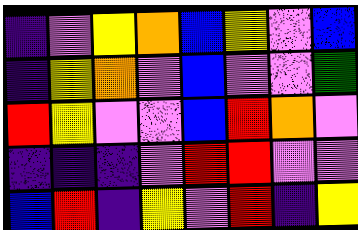[["indigo", "violet", "yellow", "orange", "blue", "yellow", "violet", "blue"], ["indigo", "yellow", "orange", "violet", "blue", "violet", "violet", "green"], ["red", "yellow", "violet", "violet", "blue", "red", "orange", "violet"], ["indigo", "indigo", "indigo", "violet", "red", "red", "violet", "violet"], ["blue", "red", "indigo", "yellow", "violet", "red", "indigo", "yellow"]]